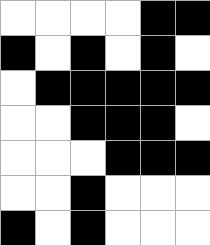[["white", "white", "white", "white", "black", "black"], ["black", "white", "black", "white", "black", "white"], ["white", "black", "black", "black", "black", "black"], ["white", "white", "black", "black", "black", "white"], ["white", "white", "white", "black", "black", "black"], ["white", "white", "black", "white", "white", "white"], ["black", "white", "black", "white", "white", "white"]]